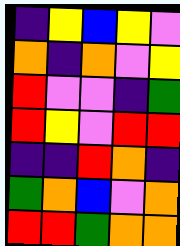[["indigo", "yellow", "blue", "yellow", "violet"], ["orange", "indigo", "orange", "violet", "yellow"], ["red", "violet", "violet", "indigo", "green"], ["red", "yellow", "violet", "red", "red"], ["indigo", "indigo", "red", "orange", "indigo"], ["green", "orange", "blue", "violet", "orange"], ["red", "red", "green", "orange", "orange"]]